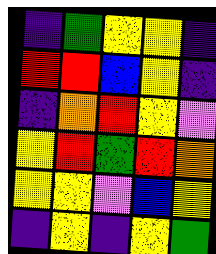[["indigo", "green", "yellow", "yellow", "indigo"], ["red", "red", "blue", "yellow", "indigo"], ["indigo", "orange", "red", "yellow", "violet"], ["yellow", "red", "green", "red", "orange"], ["yellow", "yellow", "violet", "blue", "yellow"], ["indigo", "yellow", "indigo", "yellow", "green"]]